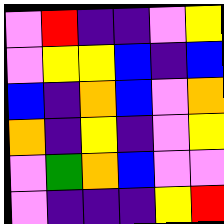[["violet", "red", "indigo", "indigo", "violet", "yellow"], ["violet", "yellow", "yellow", "blue", "indigo", "blue"], ["blue", "indigo", "orange", "blue", "violet", "orange"], ["orange", "indigo", "yellow", "indigo", "violet", "yellow"], ["violet", "green", "orange", "blue", "violet", "violet"], ["violet", "indigo", "indigo", "indigo", "yellow", "red"]]